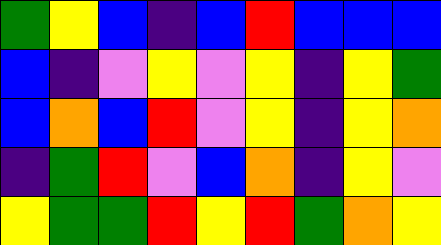[["green", "yellow", "blue", "indigo", "blue", "red", "blue", "blue", "blue"], ["blue", "indigo", "violet", "yellow", "violet", "yellow", "indigo", "yellow", "green"], ["blue", "orange", "blue", "red", "violet", "yellow", "indigo", "yellow", "orange"], ["indigo", "green", "red", "violet", "blue", "orange", "indigo", "yellow", "violet"], ["yellow", "green", "green", "red", "yellow", "red", "green", "orange", "yellow"]]